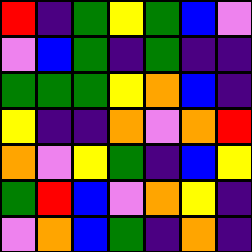[["red", "indigo", "green", "yellow", "green", "blue", "violet"], ["violet", "blue", "green", "indigo", "green", "indigo", "indigo"], ["green", "green", "green", "yellow", "orange", "blue", "indigo"], ["yellow", "indigo", "indigo", "orange", "violet", "orange", "red"], ["orange", "violet", "yellow", "green", "indigo", "blue", "yellow"], ["green", "red", "blue", "violet", "orange", "yellow", "indigo"], ["violet", "orange", "blue", "green", "indigo", "orange", "indigo"]]